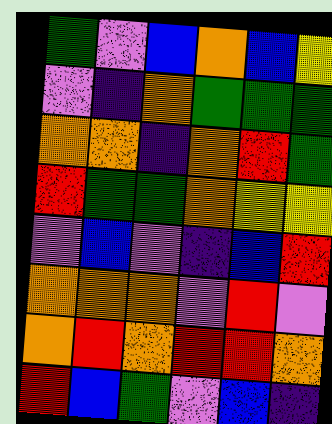[["green", "violet", "blue", "orange", "blue", "yellow"], ["violet", "indigo", "orange", "green", "green", "green"], ["orange", "orange", "indigo", "orange", "red", "green"], ["red", "green", "green", "orange", "yellow", "yellow"], ["violet", "blue", "violet", "indigo", "blue", "red"], ["orange", "orange", "orange", "violet", "red", "violet"], ["orange", "red", "orange", "red", "red", "orange"], ["red", "blue", "green", "violet", "blue", "indigo"]]